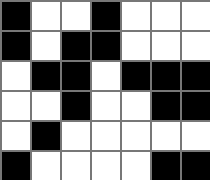[["black", "white", "white", "black", "white", "white", "white"], ["black", "white", "black", "black", "white", "white", "white"], ["white", "black", "black", "white", "black", "black", "black"], ["white", "white", "black", "white", "white", "black", "black"], ["white", "black", "white", "white", "white", "white", "white"], ["black", "white", "white", "white", "white", "black", "black"]]